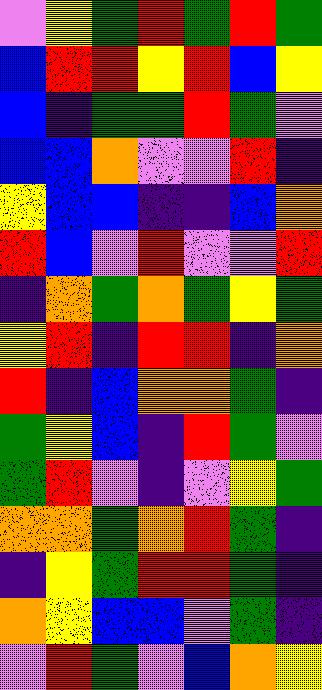[["violet", "yellow", "green", "red", "green", "red", "green"], ["blue", "red", "red", "yellow", "red", "blue", "yellow"], ["blue", "indigo", "green", "green", "red", "green", "violet"], ["blue", "blue", "orange", "violet", "violet", "red", "indigo"], ["yellow", "blue", "blue", "indigo", "indigo", "blue", "orange"], ["red", "blue", "violet", "red", "violet", "violet", "red"], ["indigo", "orange", "green", "orange", "green", "yellow", "green"], ["yellow", "red", "indigo", "red", "red", "indigo", "orange"], ["red", "indigo", "blue", "orange", "orange", "green", "indigo"], ["green", "yellow", "blue", "indigo", "red", "green", "violet"], ["green", "red", "violet", "indigo", "violet", "yellow", "green"], ["orange", "orange", "green", "orange", "red", "green", "indigo"], ["indigo", "yellow", "green", "red", "red", "green", "indigo"], ["orange", "yellow", "blue", "blue", "violet", "green", "indigo"], ["violet", "red", "green", "violet", "blue", "orange", "yellow"]]